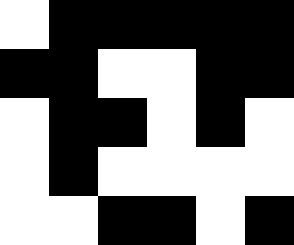[["white", "black", "black", "black", "black", "black"], ["black", "black", "white", "white", "black", "black"], ["white", "black", "black", "white", "black", "white"], ["white", "black", "white", "white", "white", "white"], ["white", "white", "black", "black", "white", "black"]]